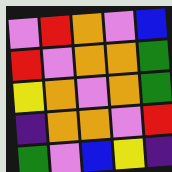[["violet", "red", "orange", "violet", "blue"], ["red", "violet", "orange", "orange", "green"], ["yellow", "orange", "violet", "orange", "green"], ["indigo", "orange", "orange", "violet", "red"], ["green", "violet", "blue", "yellow", "indigo"]]